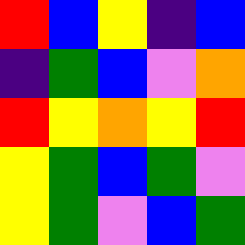[["red", "blue", "yellow", "indigo", "blue"], ["indigo", "green", "blue", "violet", "orange"], ["red", "yellow", "orange", "yellow", "red"], ["yellow", "green", "blue", "green", "violet"], ["yellow", "green", "violet", "blue", "green"]]